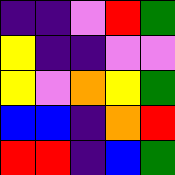[["indigo", "indigo", "violet", "red", "green"], ["yellow", "indigo", "indigo", "violet", "violet"], ["yellow", "violet", "orange", "yellow", "green"], ["blue", "blue", "indigo", "orange", "red"], ["red", "red", "indigo", "blue", "green"]]